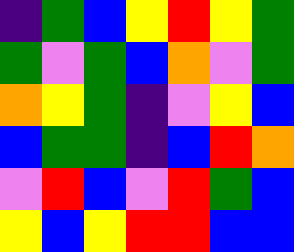[["indigo", "green", "blue", "yellow", "red", "yellow", "green"], ["green", "violet", "green", "blue", "orange", "violet", "green"], ["orange", "yellow", "green", "indigo", "violet", "yellow", "blue"], ["blue", "green", "green", "indigo", "blue", "red", "orange"], ["violet", "red", "blue", "violet", "red", "green", "blue"], ["yellow", "blue", "yellow", "red", "red", "blue", "blue"]]